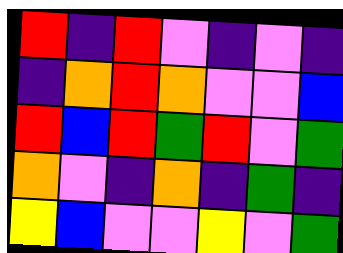[["red", "indigo", "red", "violet", "indigo", "violet", "indigo"], ["indigo", "orange", "red", "orange", "violet", "violet", "blue"], ["red", "blue", "red", "green", "red", "violet", "green"], ["orange", "violet", "indigo", "orange", "indigo", "green", "indigo"], ["yellow", "blue", "violet", "violet", "yellow", "violet", "green"]]